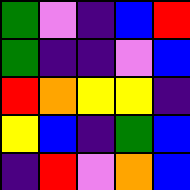[["green", "violet", "indigo", "blue", "red"], ["green", "indigo", "indigo", "violet", "blue"], ["red", "orange", "yellow", "yellow", "indigo"], ["yellow", "blue", "indigo", "green", "blue"], ["indigo", "red", "violet", "orange", "blue"]]